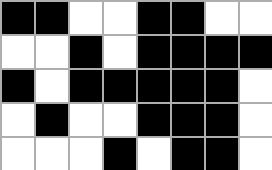[["black", "black", "white", "white", "black", "black", "white", "white"], ["white", "white", "black", "white", "black", "black", "black", "black"], ["black", "white", "black", "black", "black", "black", "black", "white"], ["white", "black", "white", "white", "black", "black", "black", "white"], ["white", "white", "white", "black", "white", "black", "black", "white"]]